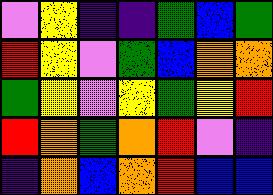[["violet", "yellow", "indigo", "indigo", "green", "blue", "green"], ["red", "yellow", "violet", "green", "blue", "orange", "orange"], ["green", "yellow", "violet", "yellow", "green", "yellow", "red"], ["red", "orange", "green", "orange", "red", "violet", "indigo"], ["indigo", "orange", "blue", "orange", "red", "blue", "blue"]]